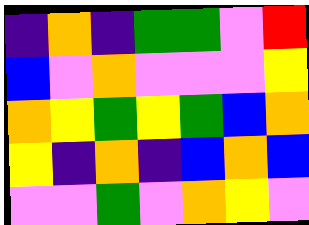[["indigo", "orange", "indigo", "green", "green", "violet", "red"], ["blue", "violet", "orange", "violet", "violet", "violet", "yellow"], ["orange", "yellow", "green", "yellow", "green", "blue", "orange"], ["yellow", "indigo", "orange", "indigo", "blue", "orange", "blue"], ["violet", "violet", "green", "violet", "orange", "yellow", "violet"]]